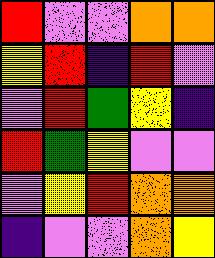[["red", "violet", "violet", "orange", "orange"], ["yellow", "red", "indigo", "red", "violet"], ["violet", "red", "green", "yellow", "indigo"], ["red", "green", "yellow", "violet", "violet"], ["violet", "yellow", "red", "orange", "orange"], ["indigo", "violet", "violet", "orange", "yellow"]]